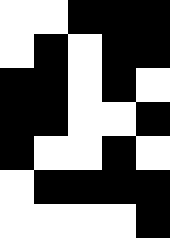[["white", "white", "black", "black", "black"], ["white", "black", "white", "black", "black"], ["black", "black", "white", "black", "white"], ["black", "black", "white", "white", "black"], ["black", "white", "white", "black", "white"], ["white", "black", "black", "black", "black"], ["white", "white", "white", "white", "black"]]